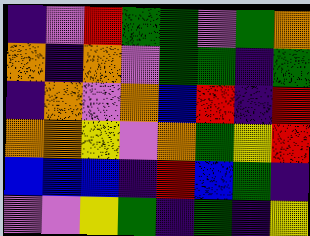[["indigo", "violet", "red", "green", "green", "violet", "green", "orange"], ["orange", "indigo", "orange", "violet", "green", "green", "indigo", "green"], ["indigo", "orange", "violet", "orange", "blue", "red", "indigo", "red"], ["orange", "orange", "yellow", "violet", "orange", "green", "yellow", "red"], ["blue", "blue", "blue", "indigo", "red", "blue", "green", "indigo"], ["violet", "violet", "yellow", "green", "indigo", "green", "indigo", "yellow"]]